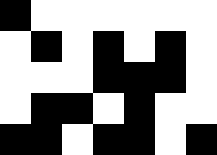[["black", "white", "white", "white", "white", "white", "white"], ["white", "black", "white", "black", "white", "black", "white"], ["white", "white", "white", "black", "black", "black", "white"], ["white", "black", "black", "white", "black", "white", "white"], ["black", "black", "white", "black", "black", "white", "black"]]